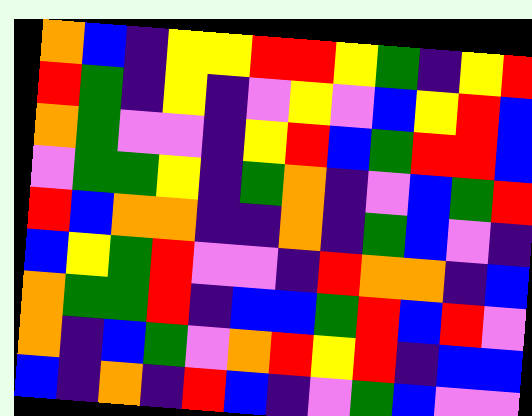[["orange", "blue", "indigo", "yellow", "yellow", "red", "red", "yellow", "green", "indigo", "yellow", "red"], ["red", "green", "indigo", "yellow", "indigo", "violet", "yellow", "violet", "blue", "yellow", "red", "blue"], ["orange", "green", "violet", "violet", "indigo", "yellow", "red", "blue", "green", "red", "red", "blue"], ["violet", "green", "green", "yellow", "indigo", "green", "orange", "indigo", "violet", "blue", "green", "red"], ["red", "blue", "orange", "orange", "indigo", "indigo", "orange", "indigo", "green", "blue", "violet", "indigo"], ["blue", "yellow", "green", "red", "violet", "violet", "indigo", "red", "orange", "orange", "indigo", "blue"], ["orange", "green", "green", "red", "indigo", "blue", "blue", "green", "red", "blue", "red", "violet"], ["orange", "indigo", "blue", "green", "violet", "orange", "red", "yellow", "red", "indigo", "blue", "blue"], ["blue", "indigo", "orange", "indigo", "red", "blue", "indigo", "violet", "green", "blue", "violet", "violet"]]